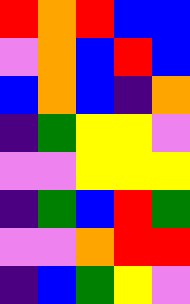[["red", "orange", "red", "blue", "blue"], ["violet", "orange", "blue", "red", "blue"], ["blue", "orange", "blue", "indigo", "orange"], ["indigo", "green", "yellow", "yellow", "violet"], ["violet", "violet", "yellow", "yellow", "yellow"], ["indigo", "green", "blue", "red", "green"], ["violet", "violet", "orange", "red", "red"], ["indigo", "blue", "green", "yellow", "violet"]]